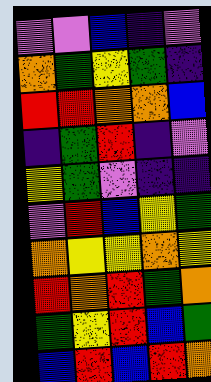[["violet", "violet", "blue", "indigo", "violet"], ["orange", "green", "yellow", "green", "indigo"], ["red", "red", "orange", "orange", "blue"], ["indigo", "green", "red", "indigo", "violet"], ["yellow", "green", "violet", "indigo", "indigo"], ["violet", "red", "blue", "yellow", "green"], ["orange", "yellow", "yellow", "orange", "yellow"], ["red", "orange", "red", "green", "orange"], ["green", "yellow", "red", "blue", "green"], ["blue", "red", "blue", "red", "orange"]]